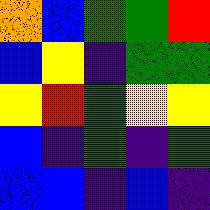[["orange", "blue", "green", "green", "red"], ["blue", "yellow", "indigo", "green", "green"], ["yellow", "red", "green", "yellow", "yellow"], ["blue", "indigo", "green", "indigo", "green"], ["blue", "blue", "indigo", "blue", "indigo"]]